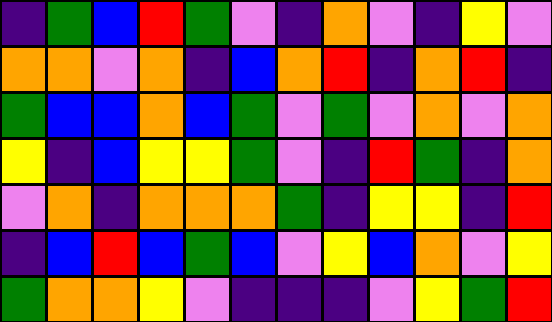[["indigo", "green", "blue", "red", "green", "violet", "indigo", "orange", "violet", "indigo", "yellow", "violet"], ["orange", "orange", "violet", "orange", "indigo", "blue", "orange", "red", "indigo", "orange", "red", "indigo"], ["green", "blue", "blue", "orange", "blue", "green", "violet", "green", "violet", "orange", "violet", "orange"], ["yellow", "indigo", "blue", "yellow", "yellow", "green", "violet", "indigo", "red", "green", "indigo", "orange"], ["violet", "orange", "indigo", "orange", "orange", "orange", "green", "indigo", "yellow", "yellow", "indigo", "red"], ["indigo", "blue", "red", "blue", "green", "blue", "violet", "yellow", "blue", "orange", "violet", "yellow"], ["green", "orange", "orange", "yellow", "violet", "indigo", "indigo", "indigo", "violet", "yellow", "green", "red"]]